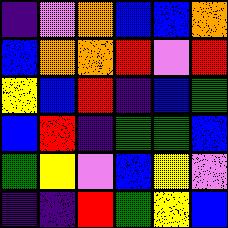[["indigo", "violet", "orange", "blue", "blue", "orange"], ["blue", "orange", "orange", "red", "violet", "red"], ["yellow", "blue", "red", "indigo", "blue", "green"], ["blue", "red", "indigo", "green", "green", "blue"], ["green", "yellow", "violet", "blue", "yellow", "violet"], ["indigo", "indigo", "red", "green", "yellow", "blue"]]